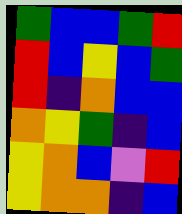[["green", "blue", "blue", "green", "red"], ["red", "blue", "yellow", "blue", "green"], ["red", "indigo", "orange", "blue", "blue"], ["orange", "yellow", "green", "indigo", "blue"], ["yellow", "orange", "blue", "violet", "red"], ["yellow", "orange", "orange", "indigo", "blue"]]